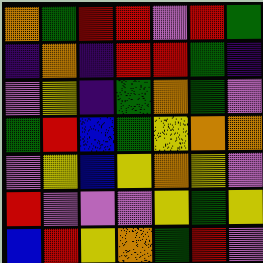[["orange", "green", "red", "red", "violet", "red", "green"], ["indigo", "orange", "indigo", "red", "red", "green", "indigo"], ["violet", "yellow", "indigo", "green", "orange", "green", "violet"], ["green", "red", "blue", "green", "yellow", "orange", "orange"], ["violet", "yellow", "blue", "yellow", "orange", "yellow", "violet"], ["red", "violet", "violet", "violet", "yellow", "green", "yellow"], ["blue", "red", "yellow", "orange", "green", "red", "violet"]]